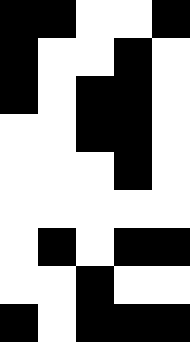[["black", "black", "white", "white", "black"], ["black", "white", "white", "black", "white"], ["black", "white", "black", "black", "white"], ["white", "white", "black", "black", "white"], ["white", "white", "white", "black", "white"], ["white", "white", "white", "white", "white"], ["white", "black", "white", "black", "black"], ["white", "white", "black", "white", "white"], ["black", "white", "black", "black", "black"]]